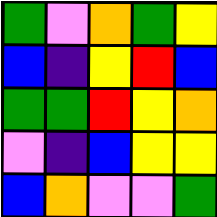[["green", "violet", "orange", "green", "yellow"], ["blue", "indigo", "yellow", "red", "blue"], ["green", "green", "red", "yellow", "orange"], ["violet", "indigo", "blue", "yellow", "yellow"], ["blue", "orange", "violet", "violet", "green"]]